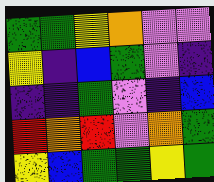[["green", "green", "yellow", "orange", "violet", "violet"], ["yellow", "indigo", "blue", "green", "violet", "indigo"], ["indigo", "indigo", "green", "violet", "indigo", "blue"], ["red", "orange", "red", "violet", "orange", "green"], ["yellow", "blue", "green", "green", "yellow", "green"]]